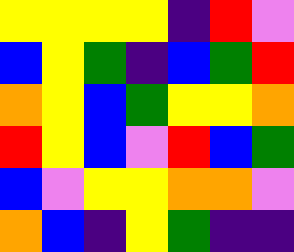[["yellow", "yellow", "yellow", "yellow", "indigo", "red", "violet"], ["blue", "yellow", "green", "indigo", "blue", "green", "red"], ["orange", "yellow", "blue", "green", "yellow", "yellow", "orange"], ["red", "yellow", "blue", "violet", "red", "blue", "green"], ["blue", "violet", "yellow", "yellow", "orange", "orange", "violet"], ["orange", "blue", "indigo", "yellow", "green", "indigo", "indigo"]]